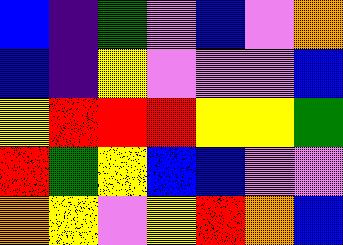[["blue", "indigo", "green", "violet", "blue", "violet", "orange"], ["blue", "indigo", "yellow", "violet", "violet", "violet", "blue"], ["yellow", "red", "red", "red", "yellow", "yellow", "green"], ["red", "green", "yellow", "blue", "blue", "violet", "violet"], ["orange", "yellow", "violet", "yellow", "red", "orange", "blue"]]